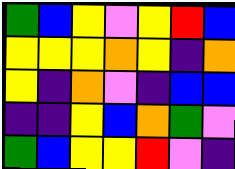[["green", "blue", "yellow", "violet", "yellow", "red", "blue"], ["yellow", "yellow", "yellow", "orange", "yellow", "indigo", "orange"], ["yellow", "indigo", "orange", "violet", "indigo", "blue", "blue"], ["indigo", "indigo", "yellow", "blue", "orange", "green", "violet"], ["green", "blue", "yellow", "yellow", "red", "violet", "indigo"]]